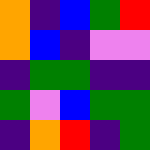[["orange", "indigo", "blue", "green", "red"], ["orange", "blue", "indigo", "violet", "violet"], ["indigo", "green", "green", "indigo", "indigo"], ["green", "violet", "blue", "green", "green"], ["indigo", "orange", "red", "indigo", "green"]]